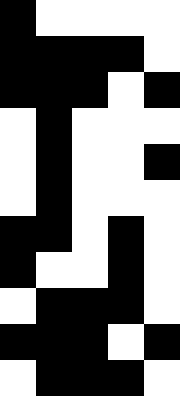[["black", "white", "white", "white", "white"], ["black", "black", "black", "black", "white"], ["black", "black", "black", "white", "black"], ["white", "black", "white", "white", "white"], ["white", "black", "white", "white", "black"], ["white", "black", "white", "white", "white"], ["black", "black", "white", "black", "white"], ["black", "white", "white", "black", "white"], ["white", "black", "black", "black", "white"], ["black", "black", "black", "white", "black"], ["white", "black", "black", "black", "white"]]